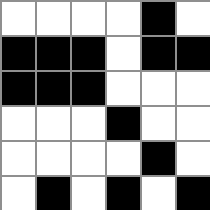[["white", "white", "white", "white", "black", "white"], ["black", "black", "black", "white", "black", "black"], ["black", "black", "black", "white", "white", "white"], ["white", "white", "white", "black", "white", "white"], ["white", "white", "white", "white", "black", "white"], ["white", "black", "white", "black", "white", "black"]]